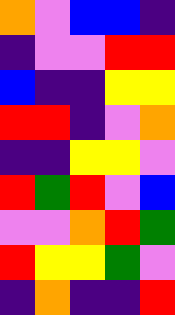[["orange", "violet", "blue", "blue", "indigo"], ["indigo", "violet", "violet", "red", "red"], ["blue", "indigo", "indigo", "yellow", "yellow"], ["red", "red", "indigo", "violet", "orange"], ["indigo", "indigo", "yellow", "yellow", "violet"], ["red", "green", "red", "violet", "blue"], ["violet", "violet", "orange", "red", "green"], ["red", "yellow", "yellow", "green", "violet"], ["indigo", "orange", "indigo", "indigo", "red"]]